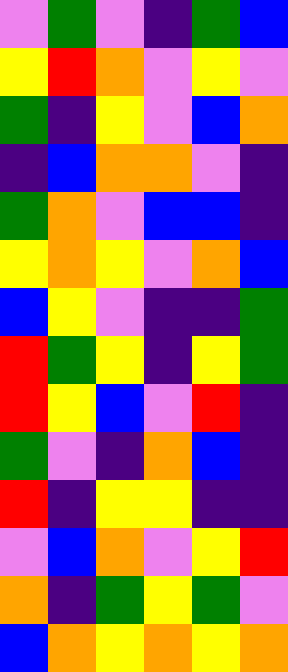[["violet", "green", "violet", "indigo", "green", "blue"], ["yellow", "red", "orange", "violet", "yellow", "violet"], ["green", "indigo", "yellow", "violet", "blue", "orange"], ["indigo", "blue", "orange", "orange", "violet", "indigo"], ["green", "orange", "violet", "blue", "blue", "indigo"], ["yellow", "orange", "yellow", "violet", "orange", "blue"], ["blue", "yellow", "violet", "indigo", "indigo", "green"], ["red", "green", "yellow", "indigo", "yellow", "green"], ["red", "yellow", "blue", "violet", "red", "indigo"], ["green", "violet", "indigo", "orange", "blue", "indigo"], ["red", "indigo", "yellow", "yellow", "indigo", "indigo"], ["violet", "blue", "orange", "violet", "yellow", "red"], ["orange", "indigo", "green", "yellow", "green", "violet"], ["blue", "orange", "yellow", "orange", "yellow", "orange"]]